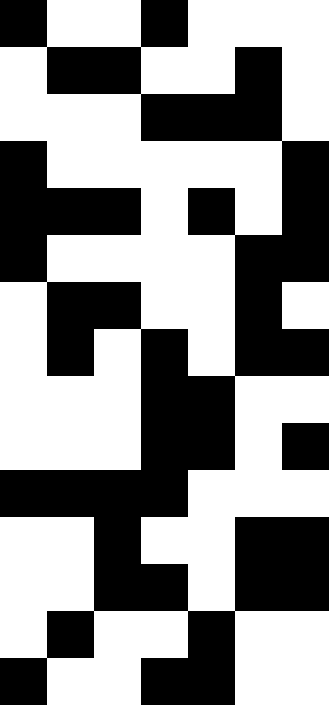[["black", "white", "white", "black", "white", "white", "white"], ["white", "black", "black", "white", "white", "black", "white"], ["white", "white", "white", "black", "black", "black", "white"], ["black", "white", "white", "white", "white", "white", "black"], ["black", "black", "black", "white", "black", "white", "black"], ["black", "white", "white", "white", "white", "black", "black"], ["white", "black", "black", "white", "white", "black", "white"], ["white", "black", "white", "black", "white", "black", "black"], ["white", "white", "white", "black", "black", "white", "white"], ["white", "white", "white", "black", "black", "white", "black"], ["black", "black", "black", "black", "white", "white", "white"], ["white", "white", "black", "white", "white", "black", "black"], ["white", "white", "black", "black", "white", "black", "black"], ["white", "black", "white", "white", "black", "white", "white"], ["black", "white", "white", "black", "black", "white", "white"]]